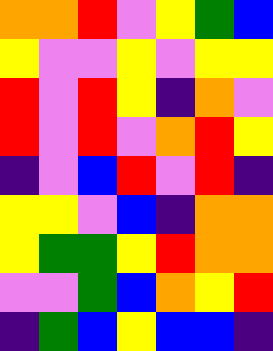[["orange", "orange", "red", "violet", "yellow", "green", "blue"], ["yellow", "violet", "violet", "yellow", "violet", "yellow", "yellow"], ["red", "violet", "red", "yellow", "indigo", "orange", "violet"], ["red", "violet", "red", "violet", "orange", "red", "yellow"], ["indigo", "violet", "blue", "red", "violet", "red", "indigo"], ["yellow", "yellow", "violet", "blue", "indigo", "orange", "orange"], ["yellow", "green", "green", "yellow", "red", "orange", "orange"], ["violet", "violet", "green", "blue", "orange", "yellow", "red"], ["indigo", "green", "blue", "yellow", "blue", "blue", "indigo"]]